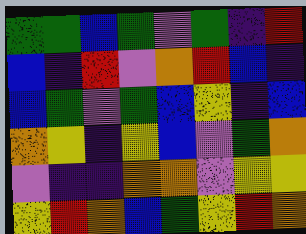[["green", "green", "blue", "green", "violet", "green", "indigo", "red"], ["blue", "indigo", "red", "violet", "orange", "red", "blue", "indigo"], ["blue", "green", "violet", "green", "blue", "yellow", "indigo", "blue"], ["orange", "yellow", "indigo", "yellow", "blue", "violet", "green", "orange"], ["violet", "indigo", "indigo", "orange", "orange", "violet", "yellow", "yellow"], ["yellow", "red", "orange", "blue", "green", "yellow", "red", "orange"]]